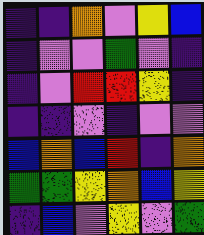[["indigo", "indigo", "orange", "violet", "yellow", "blue"], ["indigo", "violet", "violet", "green", "violet", "indigo"], ["indigo", "violet", "red", "red", "yellow", "indigo"], ["indigo", "indigo", "violet", "indigo", "violet", "violet"], ["blue", "orange", "blue", "red", "indigo", "orange"], ["green", "green", "yellow", "orange", "blue", "yellow"], ["indigo", "blue", "violet", "yellow", "violet", "green"]]